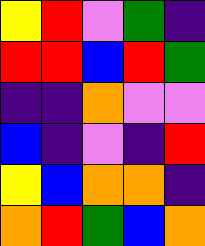[["yellow", "red", "violet", "green", "indigo"], ["red", "red", "blue", "red", "green"], ["indigo", "indigo", "orange", "violet", "violet"], ["blue", "indigo", "violet", "indigo", "red"], ["yellow", "blue", "orange", "orange", "indigo"], ["orange", "red", "green", "blue", "orange"]]